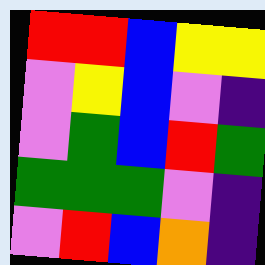[["red", "red", "blue", "yellow", "yellow"], ["violet", "yellow", "blue", "violet", "indigo"], ["violet", "green", "blue", "red", "green"], ["green", "green", "green", "violet", "indigo"], ["violet", "red", "blue", "orange", "indigo"]]